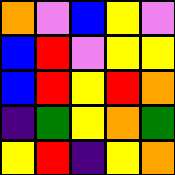[["orange", "violet", "blue", "yellow", "violet"], ["blue", "red", "violet", "yellow", "yellow"], ["blue", "red", "yellow", "red", "orange"], ["indigo", "green", "yellow", "orange", "green"], ["yellow", "red", "indigo", "yellow", "orange"]]